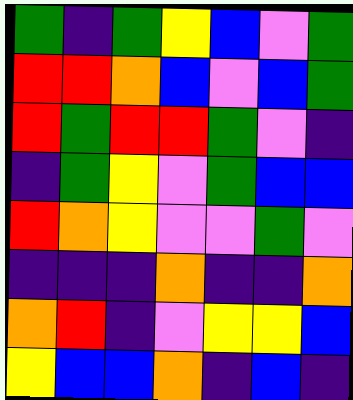[["green", "indigo", "green", "yellow", "blue", "violet", "green"], ["red", "red", "orange", "blue", "violet", "blue", "green"], ["red", "green", "red", "red", "green", "violet", "indigo"], ["indigo", "green", "yellow", "violet", "green", "blue", "blue"], ["red", "orange", "yellow", "violet", "violet", "green", "violet"], ["indigo", "indigo", "indigo", "orange", "indigo", "indigo", "orange"], ["orange", "red", "indigo", "violet", "yellow", "yellow", "blue"], ["yellow", "blue", "blue", "orange", "indigo", "blue", "indigo"]]